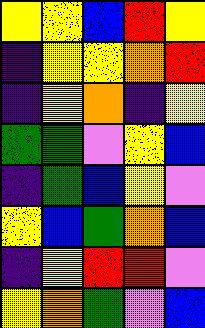[["yellow", "yellow", "blue", "red", "yellow"], ["indigo", "yellow", "yellow", "orange", "red"], ["indigo", "yellow", "orange", "indigo", "yellow"], ["green", "green", "violet", "yellow", "blue"], ["indigo", "green", "blue", "yellow", "violet"], ["yellow", "blue", "green", "orange", "blue"], ["indigo", "yellow", "red", "red", "violet"], ["yellow", "orange", "green", "violet", "blue"]]